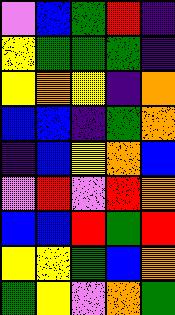[["violet", "blue", "green", "red", "indigo"], ["yellow", "green", "green", "green", "indigo"], ["yellow", "orange", "yellow", "indigo", "orange"], ["blue", "blue", "indigo", "green", "orange"], ["indigo", "blue", "yellow", "orange", "blue"], ["violet", "red", "violet", "red", "orange"], ["blue", "blue", "red", "green", "red"], ["yellow", "yellow", "green", "blue", "orange"], ["green", "yellow", "violet", "orange", "green"]]